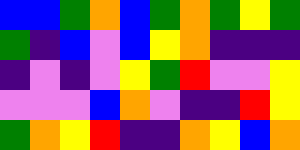[["blue", "blue", "green", "orange", "blue", "green", "orange", "green", "yellow", "green"], ["green", "indigo", "blue", "violet", "blue", "yellow", "orange", "indigo", "indigo", "indigo"], ["indigo", "violet", "indigo", "violet", "yellow", "green", "red", "violet", "violet", "yellow"], ["violet", "violet", "violet", "blue", "orange", "violet", "indigo", "indigo", "red", "yellow"], ["green", "orange", "yellow", "red", "indigo", "indigo", "orange", "yellow", "blue", "orange"]]